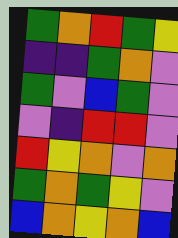[["green", "orange", "red", "green", "yellow"], ["indigo", "indigo", "green", "orange", "violet"], ["green", "violet", "blue", "green", "violet"], ["violet", "indigo", "red", "red", "violet"], ["red", "yellow", "orange", "violet", "orange"], ["green", "orange", "green", "yellow", "violet"], ["blue", "orange", "yellow", "orange", "blue"]]